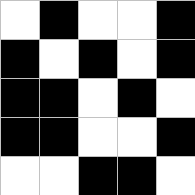[["white", "black", "white", "white", "black"], ["black", "white", "black", "white", "black"], ["black", "black", "white", "black", "white"], ["black", "black", "white", "white", "black"], ["white", "white", "black", "black", "white"]]